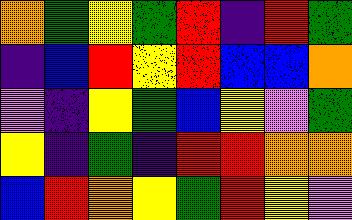[["orange", "green", "yellow", "green", "red", "indigo", "red", "green"], ["indigo", "blue", "red", "yellow", "red", "blue", "blue", "orange"], ["violet", "indigo", "yellow", "green", "blue", "yellow", "violet", "green"], ["yellow", "indigo", "green", "indigo", "red", "red", "orange", "orange"], ["blue", "red", "orange", "yellow", "green", "red", "yellow", "violet"]]